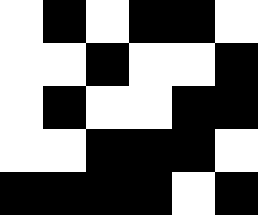[["white", "black", "white", "black", "black", "white"], ["white", "white", "black", "white", "white", "black"], ["white", "black", "white", "white", "black", "black"], ["white", "white", "black", "black", "black", "white"], ["black", "black", "black", "black", "white", "black"]]